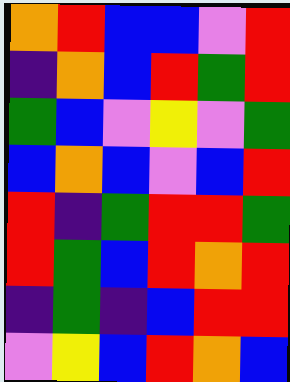[["orange", "red", "blue", "blue", "violet", "red"], ["indigo", "orange", "blue", "red", "green", "red"], ["green", "blue", "violet", "yellow", "violet", "green"], ["blue", "orange", "blue", "violet", "blue", "red"], ["red", "indigo", "green", "red", "red", "green"], ["red", "green", "blue", "red", "orange", "red"], ["indigo", "green", "indigo", "blue", "red", "red"], ["violet", "yellow", "blue", "red", "orange", "blue"]]